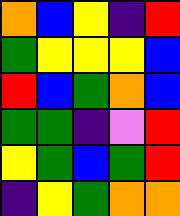[["orange", "blue", "yellow", "indigo", "red"], ["green", "yellow", "yellow", "yellow", "blue"], ["red", "blue", "green", "orange", "blue"], ["green", "green", "indigo", "violet", "red"], ["yellow", "green", "blue", "green", "red"], ["indigo", "yellow", "green", "orange", "orange"]]